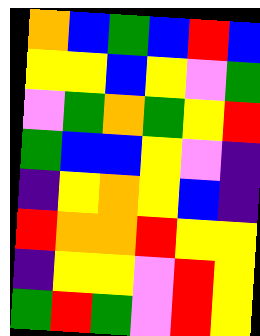[["orange", "blue", "green", "blue", "red", "blue"], ["yellow", "yellow", "blue", "yellow", "violet", "green"], ["violet", "green", "orange", "green", "yellow", "red"], ["green", "blue", "blue", "yellow", "violet", "indigo"], ["indigo", "yellow", "orange", "yellow", "blue", "indigo"], ["red", "orange", "orange", "red", "yellow", "yellow"], ["indigo", "yellow", "yellow", "violet", "red", "yellow"], ["green", "red", "green", "violet", "red", "yellow"]]